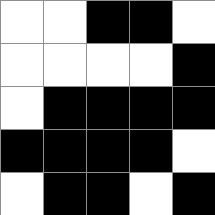[["white", "white", "black", "black", "white"], ["white", "white", "white", "white", "black"], ["white", "black", "black", "black", "black"], ["black", "black", "black", "black", "white"], ["white", "black", "black", "white", "black"]]